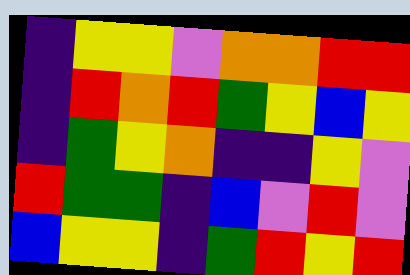[["indigo", "yellow", "yellow", "violet", "orange", "orange", "red", "red"], ["indigo", "red", "orange", "red", "green", "yellow", "blue", "yellow"], ["indigo", "green", "yellow", "orange", "indigo", "indigo", "yellow", "violet"], ["red", "green", "green", "indigo", "blue", "violet", "red", "violet"], ["blue", "yellow", "yellow", "indigo", "green", "red", "yellow", "red"]]